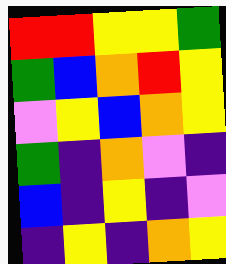[["red", "red", "yellow", "yellow", "green"], ["green", "blue", "orange", "red", "yellow"], ["violet", "yellow", "blue", "orange", "yellow"], ["green", "indigo", "orange", "violet", "indigo"], ["blue", "indigo", "yellow", "indigo", "violet"], ["indigo", "yellow", "indigo", "orange", "yellow"]]